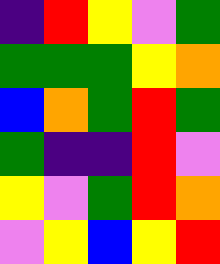[["indigo", "red", "yellow", "violet", "green"], ["green", "green", "green", "yellow", "orange"], ["blue", "orange", "green", "red", "green"], ["green", "indigo", "indigo", "red", "violet"], ["yellow", "violet", "green", "red", "orange"], ["violet", "yellow", "blue", "yellow", "red"]]